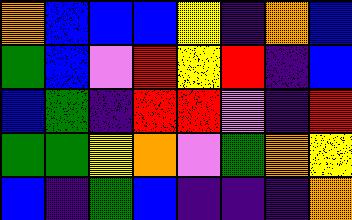[["orange", "blue", "blue", "blue", "yellow", "indigo", "orange", "blue"], ["green", "blue", "violet", "red", "yellow", "red", "indigo", "blue"], ["blue", "green", "indigo", "red", "red", "violet", "indigo", "red"], ["green", "green", "yellow", "orange", "violet", "green", "orange", "yellow"], ["blue", "indigo", "green", "blue", "indigo", "indigo", "indigo", "orange"]]